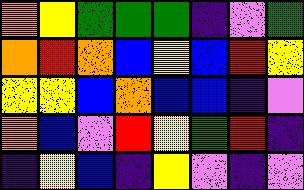[["orange", "yellow", "green", "green", "green", "indigo", "violet", "green"], ["orange", "red", "orange", "blue", "yellow", "blue", "red", "yellow"], ["yellow", "yellow", "blue", "orange", "blue", "blue", "indigo", "violet"], ["orange", "blue", "violet", "red", "yellow", "green", "red", "indigo"], ["indigo", "yellow", "blue", "indigo", "yellow", "violet", "indigo", "violet"]]